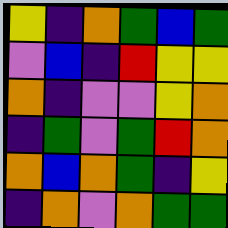[["yellow", "indigo", "orange", "green", "blue", "green"], ["violet", "blue", "indigo", "red", "yellow", "yellow"], ["orange", "indigo", "violet", "violet", "yellow", "orange"], ["indigo", "green", "violet", "green", "red", "orange"], ["orange", "blue", "orange", "green", "indigo", "yellow"], ["indigo", "orange", "violet", "orange", "green", "green"]]